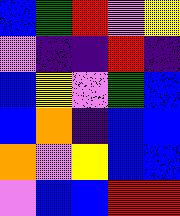[["blue", "green", "red", "violet", "yellow"], ["violet", "indigo", "indigo", "red", "indigo"], ["blue", "yellow", "violet", "green", "blue"], ["blue", "orange", "indigo", "blue", "blue"], ["orange", "violet", "yellow", "blue", "blue"], ["violet", "blue", "blue", "red", "red"]]